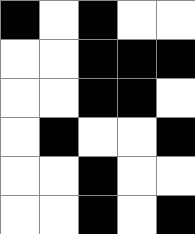[["black", "white", "black", "white", "white"], ["white", "white", "black", "black", "black"], ["white", "white", "black", "black", "white"], ["white", "black", "white", "white", "black"], ["white", "white", "black", "white", "white"], ["white", "white", "black", "white", "black"]]